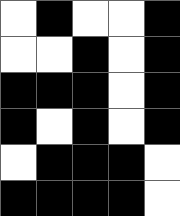[["white", "black", "white", "white", "black"], ["white", "white", "black", "white", "black"], ["black", "black", "black", "white", "black"], ["black", "white", "black", "white", "black"], ["white", "black", "black", "black", "white"], ["black", "black", "black", "black", "white"]]